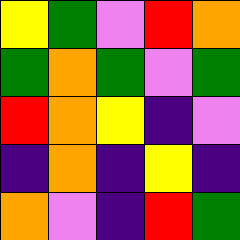[["yellow", "green", "violet", "red", "orange"], ["green", "orange", "green", "violet", "green"], ["red", "orange", "yellow", "indigo", "violet"], ["indigo", "orange", "indigo", "yellow", "indigo"], ["orange", "violet", "indigo", "red", "green"]]